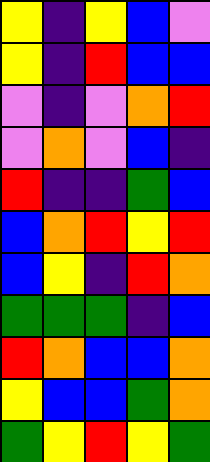[["yellow", "indigo", "yellow", "blue", "violet"], ["yellow", "indigo", "red", "blue", "blue"], ["violet", "indigo", "violet", "orange", "red"], ["violet", "orange", "violet", "blue", "indigo"], ["red", "indigo", "indigo", "green", "blue"], ["blue", "orange", "red", "yellow", "red"], ["blue", "yellow", "indigo", "red", "orange"], ["green", "green", "green", "indigo", "blue"], ["red", "orange", "blue", "blue", "orange"], ["yellow", "blue", "blue", "green", "orange"], ["green", "yellow", "red", "yellow", "green"]]